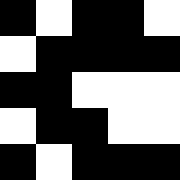[["black", "white", "black", "black", "white"], ["white", "black", "black", "black", "black"], ["black", "black", "white", "white", "white"], ["white", "black", "black", "white", "white"], ["black", "white", "black", "black", "black"]]